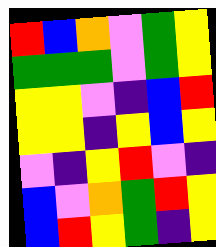[["red", "blue", "orange", "violet", "green", "yellow"], ["green", "green", "green", "violet", "green", "yellow"], ["yellow", "yellow", "violet", "indigo", "blue", "red"], ["yellow", "yellow", "indigo", "yellow", "blue", "yellow"], ["violet", "indigo", "yellow", "red", "violet", "indigo"], ["blue", "violet", "orange", "green", "red", "yellow"], ["blue", "red", "yellow", "green", "indigo", "yellow"]]